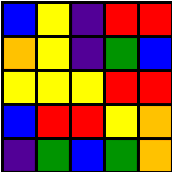[["blue", "yellow", "indigo", "red", "red"], ["orange", "yellow", "indigo", "green", "blue"], ["yellow", "yellow", "yellow", "red", "red"], ["blue", "red", "red", "yellow", "orange"], ["indigo", "green", "blue", "green", "orange"]]